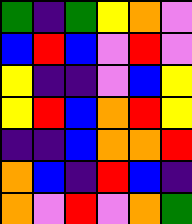[["green", "indigo", "green", "yellow", "orange", "violet"], ["blue", "red", "blue", "violet", "red", "violet"], ["yellow", "indigo", "indigo", "violet", "blue", "yellow"], ["yellow", "red", "blue", "orange", "red", "yellow"], ["indigo", "indigo", "blue", "orange", "orange", "red"], ["orange", "blue", "indigo", "red", "blue", "indigo"], ["orange", "violet", "red", "violet", "orange", "green"]]